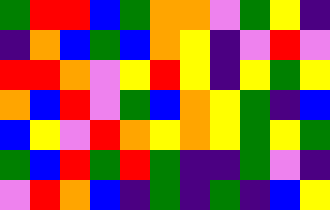[["green", "red", "red", "blue", "green", "orange", "orange", "violet", "green", "yellow", "indigo"], ["indigo", "orange", "blue", "green", "blue", "orange", "yellow", "indigo", "violet", "red", "violet"], ["red", "red", "orange", "violet", "yellow", "red", "yellow", "indigo", "yellow", "green", "yellow"], ["orange", "blue", "red", "violet", "green", "blue", "orange", "yellow", "green", "indigo", "blue"], ["blue", "yellow", "violet", "red", "orange", "yellow", "orange", "yellow", "green", "yellow", "green"], ["green", "blue", "red", "green", "red", "green", "indigo", "indigo", "green", "violet", "indigo"], ["violet", "red", "orange", "blue", "indigo", "green", "indigo", "green", "indigo", "blue", "yellow"]]